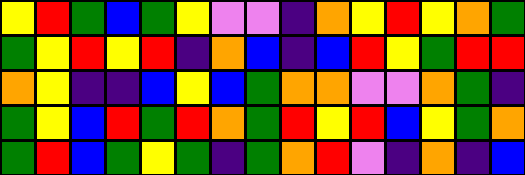[["yellow", "red", "green", "blue", "green", "yellow", "violet", "violet", "indigo", "orange", "yellow", "red", "yellow", "orange", "green"], ["green", "yellow", "red", "yellow", "red", "indigo", "orange", "blue", "indigo", "blue", "red", "yellow", "green", "red", "red"], ["orange", "yellow", "indigo", "indigo", "blue", "yellow", "blue", "green", "orange", "orange", "violet", "violet", "orange", "green", "indigo"], ["green", "yellow", "blue", "red", "green", "red", "orange", "green", "red", "yellow", "red", "blue", "yellow", "green", "orange"], ["green", "red", "blue", "green", "yellow", "green", "indigo", "green", "orange", "red", "violet", "indigo", "orange", "indigo", "blue"]]